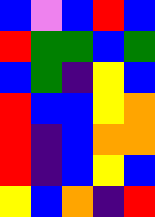[["blue", "violet", "blue", "red", "blue"], ["red", "green", "green", "blue", "green"], ["blue", "green", "indigo", "yellow", "blue"], ["red", "blue", "blue", "yellow", "orange"], ["red", "indigo", "blue", "orange", "orange"], ["red", "indigo", "blue", "yellow", "blue"], ["yellow", "blue", "orange", "indigo", "red"]]